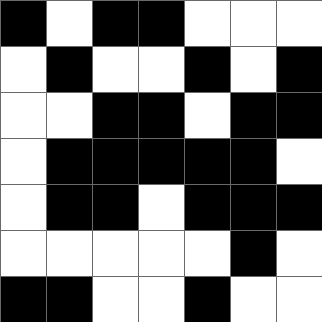[["black", "white", "black", "black", "white", "white", "white"], ["white", "black", "white", "white", "black", "white", "black"], ["white", "white", "black", "black", "white", "black", "black"], ["white", "black", "black", "black", "black", "black", "white"], ["white", "black", "black", "white", "black", "black", "black"], ["white", "white", "white", "white", "white", "black", "white"], ["black", "black", "white", "white", "black", "white", "white"]]